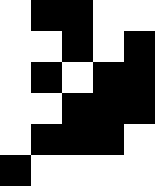[["white", "black", "black", "white", "white"], ["white", "white", "black", "white", "black"], ["white", "black", "white", "black", "black"], ["white", "white", "black", "black", "black"], ["white", "black", "black", "black", "white"], ["black", "white", "white", "white", "white"]]